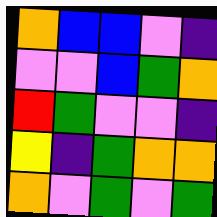[["orange", "blue", "blue", "violet", "indigo"], ["violet", "violet", "blue", "green", "orange"], ["red", "green", "violet", "violet", "indigo"], ["yellow", "indigo", "green", "orange", "orange"], ["orange", "violet", "green", "violet", "green"]]